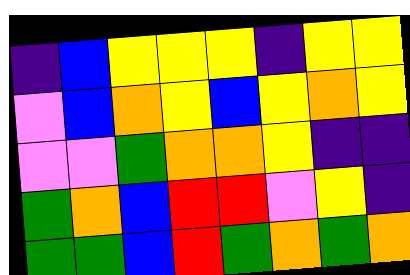[["indigo", "blue", "yellow", "yellow", "yellow", "indigo", "yellow", "yellow"], ["violet", "blue", "orange", "yellow", "blue", "yellow", "orange", "yellow"], ["violet", "violet", "green", "orange", "orange", "yellow", "indigo", "indigo"], ["green", "orange", "blue", "red", "red", "violet", "yellow", "indigo"], ["green", "green", "blue", "red", "green", "orange", "green", "orange"]]